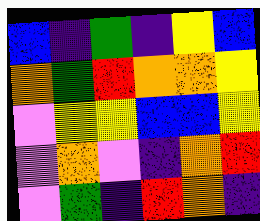[["blue", "indigo", "green", "indigo", "yellow", "blue"], ["orange", "green", "red", "orange", "orange", "yellow"], ["violet", "yellow", "yellow", "blue", "blue", "yellow"], ["violet", "orange", "violet", "indigo", "orange", "red"], ["violet", "green", "indigo", "red", "orange", "indigo"]]